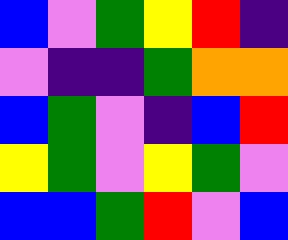[["blue", "violet", "green", "yellow", "red", "indigo"], ["violet", "indigo", "indigo", "green", "orange", "orange"], ["blue", "green", "violet", "indigo", "blue", "red"], ["yellow", "green", "violet", "yellow", "green", "violet"], ["blue", "blue", "green", "red", "violet", "blue"]]